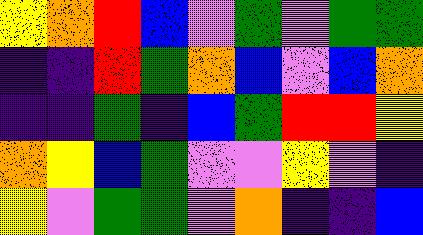[["yellow", "orange", "red", "blue", "violet", "green", "violet", "green", "green"], ["indigo", "indigo", "red", "green", "orange", "blue", "violet", "blue", "orange"], ["indigo", "indigo", "green", "indigo", "blue", "green", "red", "red", "yellow"], ["orange", "yellow", "blue", "green", "violet", "violet", "yellow", "violet", "indigo"], ["yellow", "violet", "green", "green", "violet", "orange", "indigo", "indigo", "blue"]]